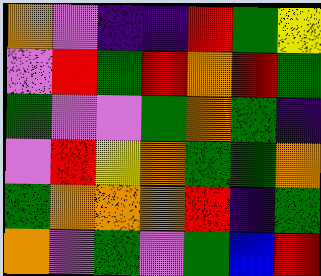[["orange", "violet", "indigo", "indigo", "red", "green", "yellow"], ["violet", "red", "green", "red", "orange", "red", "green"], ["green", "violet", "violet", "green", "orange", "green", "indigo"], ["violet", "red", "yellow", "orange", "green", "green", "orange"], ["green", "orange", "orange", "orange", "red", "indigo", "green"], ["orange", "violet", "green", "violet", "green", "blue", "red"]]